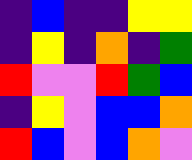[["indigo", "blue", "indigo", "indigo", "yellow", "yellow"], ["indigo", "yellow", "indigo", "orange", "indigo", "green"], ["red", "violet", "violet", "red", "green", "blue"], ["indigo", "yellow", "violet", "blue", "blue", "orange"], ["red", "blue", "violet", "blue", "orange", "violet"]]